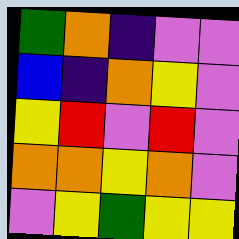[["green", "orange", "indigo", "violet", "violet"], ["blue", "indigo", "orange", "yellow", "violet"], ["yellow", "red", "violet", "red", "violet"], ["orange", "orange", "yellow", "orange", "violet"], ["violet", "yellow", "green", "yellow", "yellow"]]